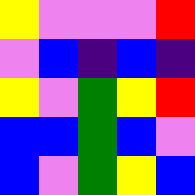[["yellow", "violet", "violet", "violet", "red"], ["violet", "blue", "indigo", "blue", "indigo"], ["yellow", "violet", "green", "yellow", "red"], ["blue", "blue", "green", "blue", "violet"], ["blue", "violet", "green", "yellow", "blue"]]